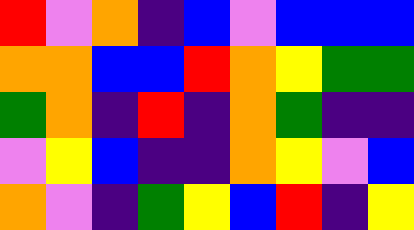[["red", "violet", "orange", "indigo", "blue", "violet", "blue", "blue", "blue"], ["orange", "orange", "blue", "blue", "red", "orange", "yellow", "green", "green"], ["green", "orange", "indigo", "red", "indigo", "orange", "green", "indigo", "indigo"], ["violet", "yellow", "blue", "indigo", "indigo", "orange", "yellow", "violet", "blue"], ["orange", "violet", "indigo", "green", "yellow", "blue", "red", "indigo", "yellow"]]